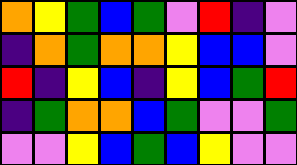[["orange", "yellow", "green", "blue", "green", "violet", "red", "indigo", "violet"], ["indigo", "orange", "green", "orange", "orange", "yellow", "blue", "blue", "violet"], ["red", "indigo", "yellow", "blue", "indigo", "yellow", "blue", "green", "red"], ["indigo", "green", "orange", "orange", "blue", "green", "violet", "violet", "green"], ["violet", "violet", "yellow", "blue", "green", "blue", "yellow", "violet", "violet"]]